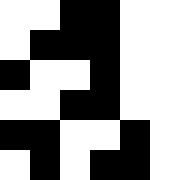[["white", "white", "black", "black", "white", "white"], ["white", "black", "black", "black", "white", "white"], ["black", "white", "white", "black", "white", "white"], ["white", "white", "black", "black", "white", "white"], ["black", "black", "white", "white", "black", "white"], ["white", "black", "white", "black", "black", "white"]]